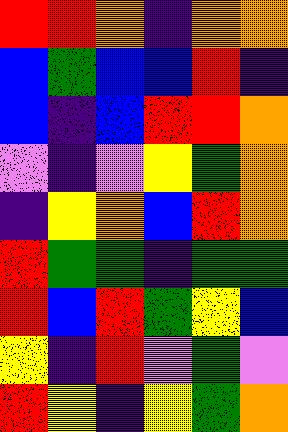[["red", "red", "orange", "indigo", "orange", "orange"], ["blue", "green", "blue", "blue", "red", "indigo"], ["blue", "indigo", "blue", "red", "red", "orange"], ["violet", "indigo", "violet", "yellow", "green", "orange"], ["indigo", "yellow", "orange", "blue", "red", "orange"], ["red", "green", "green", "indigo", "green", "green"], ["red", "blue", "red", "green", "yellow", "blue"], ["yellow", "indigo", "red", "violet", "green", "violet"], ["red", "yellow", "indigo", "yellow", "green", "orange"]]